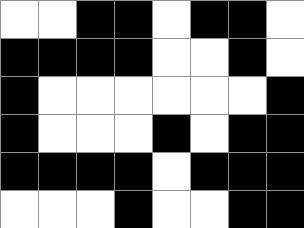[["white", "white", "black", "black", "white", "black", "black", "white"], ["black", "black", "black", "black", "white", "white", "black", "white"], ["black", "white", "white", "white", "white", "white", "white", "black"], ["black", "white", "white", "white", "black", "white", "black", "black"], ["black", "black", "black", "black", "white", "black", "black", "black"], ["white", "white", "white", "black", "white", "white", "black", "black"]]